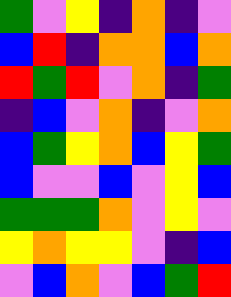[["green", "violet", "yellow", "indigo", "orange", "indigo", "violet"], ["blue", "red", "indigo", "orange", "orange", "blue", "orange"], ["red", "green", "red", "violet", "orange", "indigo", "green"], ["indigo", "blue", "violet", "orange", "indigo", "violet", "orange"], ["blue", "green", "yellow", "orange", "blue", "yellow", "green"], ["blue", "violet", "violet", "blue", "violet", "yellow", "blue"], ["green", "green", "green", "orange", "violet", "yellow", "violet"], ["yellow", "orange", "yellow", "yellow", "violet", "indigo", "blue"], ["violet", "blue", "orange", "violet", "blue", "green", "red"]]